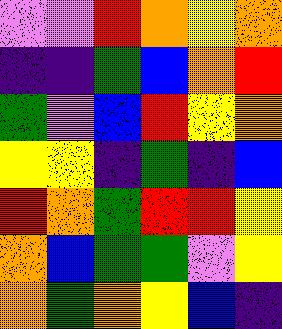[["violet", "violet", "red", "orange", "yellow", "orange"], ["indigo", "indigo", "green", "blue", "orange", "red"], ["green", "violet", "blue", "red", "yellow", "orange"], ["yellow", "yellow", "indigo", "green", "indigo", "blue"], ["red", "orange", "green", "red", "red", "yellow"], ["orange", "blue", "green", "green", "violet", "yellow"], ["orange", "green", "orange", "yellow", "blue", "indigo"]]